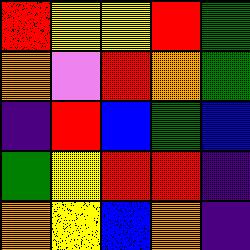[["red", "yellow", "yellow", "red", "green"], ["orange", "violet", "red", "orange", "green"], ["indigo", "red", "blue", "green", "blue"], ["green", "yellow", "red", "red", "indigo"], ["orange", "yellow", "blue", "orange", "indigo"]]